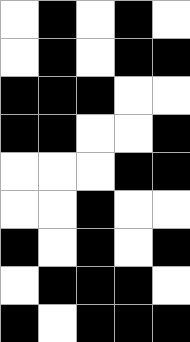[["white", "black", "white", "black", "white"], ["white", "black", "white", "black", "black"], ["black", "black", "black", "white", "white"], ["black", "black", "white", "white", "black"], ["white", "white", "white", "black", "black"], ["white", "white", "black", "white", "white"], ["black", "white", "black", "white", "black"], ["white", "black", "black", "black", "white"], ["black", "white", "black", "black", "black"]]